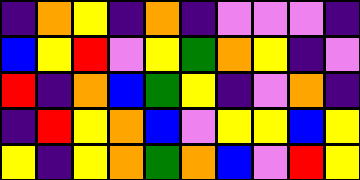[["indigo", "orange", "yellow", "indigo", "orange", "indigo", "violet", "violet", "violet", "indigo"], ["blue", "yellow", "red", "violet", "yellow", "green", "orange", "yellow", "indigo", "violet"], ["red", "indigo", "orange", "blue", "green", "yellow", "indigo", "violet", "orange", "indigo"], ["indigo", "red", "yellow", "orange", "blue", "violet", "yellow", "yellow", "blue", "yellow"], ["yellow", "indigo", "yellow", "orange", "green", "orange", "blue", "violet", "red", "yellow"]]